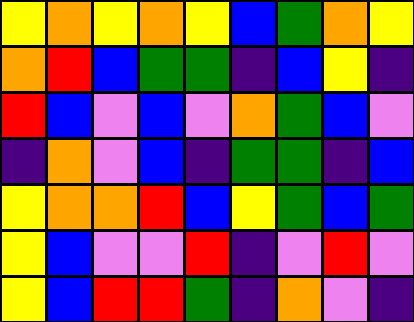[["yellow", "orange", "yellow", "orange", "yellow", "blue", "green", "orange", "yellow"], ["orange", "red", "blue", "green", "green", "indigo", "blue", "yellow", "indigo"], ["red", "blue", "violet", "blue", "violet", "orange", "green", "blue", "violet"], ["indigo", "orange", "violet", "blue", "indigo", "green", "green", "indigo", "blue"], ["yellow", "orange", "orange", "red", "blue", "yellow", "green", "blue", "green"], ["yellow", "blue", "violet", "violet", "red", "indigo", "violet", "red", "violet"], ["yellow", "blue", "red", "red", "green", "indigo", "orange", "violet", "indigo"]]